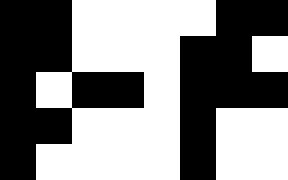[["black", "black", "white", "white", "white", "white", "black", "black"], ["black", "black", "white", "white", "white", "black", "black", "white"], ["black", "white", "black", "black", "white", "black", "black", "black"], ["black", "black", "white", "white", "white", "black", "white", "white"], ["black", "white", "white", "white", "white", "black", "white", "white"]]